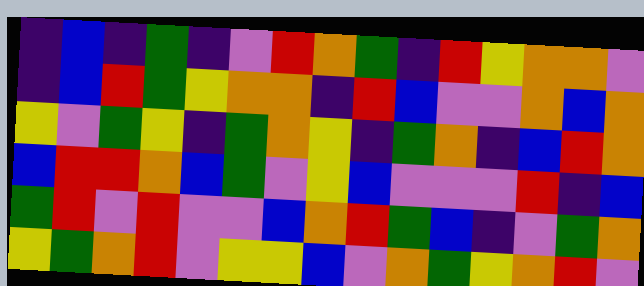[["indigo", "blue", "indigo", "green", "indigo", "violet", "red", "orange", "green", "indigo", "red", "yellow", "orange", "orange", "violet"], ["indigo", "blue", "red", "green", "yellow", "orange", "orange", "indigo", "red", "blue", "violet", "violet", "orange", "blue", "orange"], ["yellow", "violet", "green", "yellow", "indigo", "green", "orange", "yellow", "indigo", "green", "orange", "indigo", "blue", "red", "orange"], ["blue", "red", "red", "orange", "blue", "green", "violet", "yellow", "blue", "violet", "violet", "violet", "red", "indigo", "blue"], ["green", "red", "violet", "red", "violet", "violet", "blue", "orange", "red", "green", "blue", "indigo", "violet", "green", "orange"], ["yellow", "green", "orange", "red", "violet", "yellow", "yellow", "blue", "violet", "orange", "green", "yellow", "orange", "red", "violet"]]